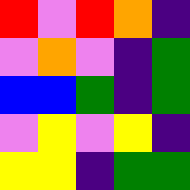[["red", "violet", "red", "orange", "indigo"], ["violet", "orange", "violet", "indigo", "green"], ["blue", "blue", "green", "indigo", "green"], ["violet", "yellow", "violet", "yellow", "indigo"], ["yellow", "yellow", "indigo", "green", "green"]]